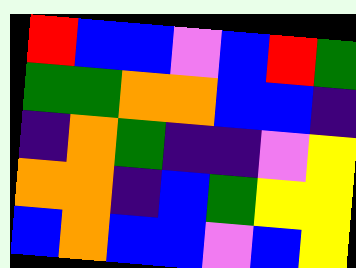[["red", "blue", "blue", "violet", "blue", "red", "green"], ["green", "green", "orange", "orange", "blue", "blue", "indigo"], ["indigo", "orange", "green", "indigo", "indigo", "violet", "yellow"], ["orange", "orange", "indigo", "blue", "green", "yellow", "yellow"], ["blue", "orange", "blue", "blue", "violet", "blue", "yellow"]]